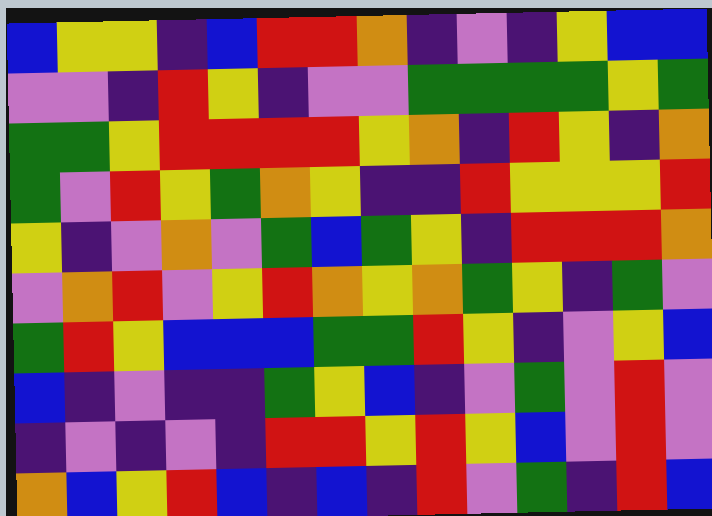[["blue", "yellow", "yellow", "indigo", "blue", "red", "red", "orange", "indigo", "violet", "indigo", "yellow", "blue", "blue"], ["violet", "violet", "indigo", "red", "yellow", "indigo", "violet", "violet", "green", "green", "green", "green", "yellow", "green"], ["green", "green", "yellow", "red", "red", "red", "red", "yellow", "orange", "indigo", "red", "yellow", "indigo", "orange"], ["green", "violet", "red", "yellow", "green", "orange", "yellow", "indigo", "indigo", "red", "yellow", "yellow", "yellow", "red"], ["yellow", "indigo", "violet", "orange", "violet", "green", "blue", "green", "yellow", "indigo", "red", "red", "red", "orange"], ["violet", "orange", "red", "violet", "yellow", "red", "orange", "yellow", "orange", "green", "yellow", "indigo", "green", "violet"], ["green", "red", "yellow", "blue", "blue", "blue", "green", "green", "red", "yellow", "indigo", "violet", "yellow", "blue"], ["blue", "indigo", "violet", "indigo", "indigo", "green", "yellow", "blue", "indigo", "violet", "green", "violet", "red", "violet"], ["indigo", "violet", "indigo", "violet", "indigo", "red", "red", "yellow", "red", "yellow", "blue", "violet", "red", "violet"], ["orange", "blue", "yellow", "red", "blue", "indigo", "blue", "indigo", "red", "violet", "green", "indigo", "red", "blue"]]